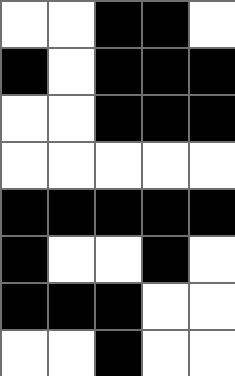[["white", "white", "black", "black", "white"], ["black", "white", "black", "black", "black"], ["white", "white", "black", "black", "black"], ["white", "white", "white", "white", "white"], ["black", "black", "black", "black", "black"], ["black", "white", "white", "black", "white"], ["black", "black", "black", "white", "white"], ["white", "white", "black", "white", "white"]]